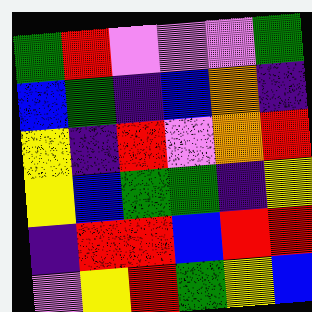[["green", "red", "violet", "violet", "violet", "green"], ["blue", "green", "indigo", "blue", "orange", "indigo"], ["yellow", "indigo", "red", "violet", "orange", "red"], ["yellow", "blue", "green", "green", "indigo", "yellow"], ["indigo", "red", "red", "blue", "red", "red"], ["violet", "yellow", "red", "green", "yellow", "blue"]]